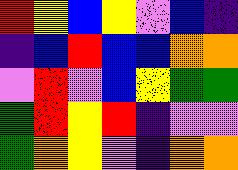[["red", "yellow", "blue", "yellow", "violet", "blue", "indigo"], ["indigo", "blue", "red", "blue", "blue", "orange", "orange"], ["violet", "red", "violet", "blue", "yellow", "green", "green"], ["green", "red", "yellow", "red", "indigo", "violet", "violet"], ["green", "orange", "yellow", "violet", "indigo", "orange", "orange"]]